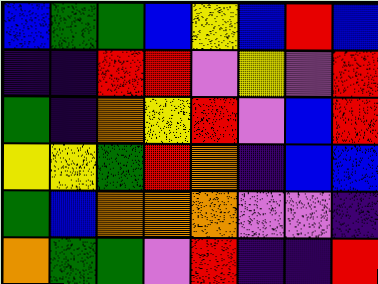[["blue", "green", "green", "blue", "yellow", "blue", "red", "blue"], ["indigo", "indigo", "red", "red", "violet", "yellow", "violet", "red"], ["green", "indigo", "orange", "yellow", "red", "violet", "blue", "red"], ["yellow", "yellow", "green", "red", "orange", "indigo", "blue", "blue"], ["green", "blue", "orange", "orange", "orange", "violet", "violet", "indigo"], ["orange", "green", "green", "violet", "red", "indigo", "indigo", "red"]]